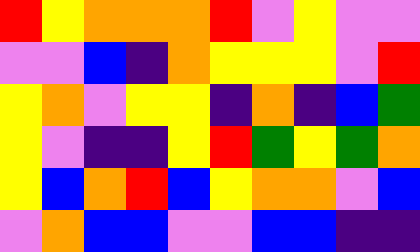[["red", "yellow", "orange", "orange", "orange", "red", "violet", "yellow", "violet", "violet"], ["violet", "violet", "blue", "indigo", "orange", "yellow", "yellow", "yellow", "violet", "red"], ["yellow", "orange", "violet", "yellow", "yellow", "indigo", "orange", "indigo", "blue", "green"], ["yellow", "violet", "indigo", "indigo", "yellow", "red", "green", "yellow", "green", "orange"], ["yellow", "blue", "orange", "red", "blue", "yellow", "orange", "orange", "violet", "blue"], ["violet", "orange", "blue", "blue", "violet", "violet", "blue", "blue", "indigo", "indigo"]]